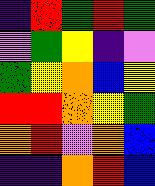[["indigo", "red", "green", "red", "green"], ["violet", "green", "yellow", "indigo", "violet"], ["green", "yellow", "orange", "blue", "yellow"], ["red", "red", "orange", "yellow", "green"], ["orange", "red", "violet", "orange", "blue"], ["indigo", "indigo", "orange", "red", "blue"]]